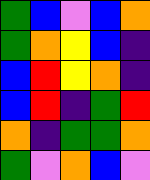[["green", "blue", "violet", "blue", "orange"], ["green", "orange", "yellow", "blue", "indigo"], ["blue", "red", "yellow", "orange", "indigo"], ["blue", "red", "indigo", "green", "red"], ["orange", "indigo", "green", "green", "orange"], ["green", "violet", "orange", "blue", "violet"]]